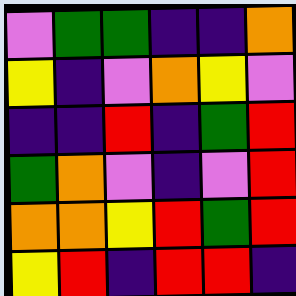[["violet", "green", "green", "indigo", "indigo", "orange"], ["yellow", "indigo", "violet", "orange", "yellow", "violet"], ["indigo", "indigo", "red", "indigo", "green", "red"], ["green", "orange", "violet", "indigo", "violet", "red"], ["orange", "orange", "yellow", "red", "green", "red"], ["yellow", "red", "indigo", "red", "red", "indigo"]]